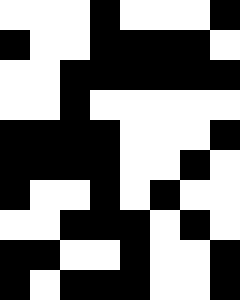[["white", "white", "white", "black", "white", "white", "white", "black"], ["black", "white", "white", "black", "black", "black", "black", "white"], ["white", "white", "black", "black", "black", "black", "black", "black"], ["white", "white", "black", "white", "white", "white", "white", "white"], ["black", "black", "black", "black", "white", "white", "white", "black"], ["black", "black", "black", "black", "white", "white", "black", "white"], ["black", "white", "white", "black", "white", "black", "white", "white"], ["white", "white", "black", "black", "black", "white", "black", "white"], ["black", "black", "white", "white", "black", "white", "white", "black"], ["black", "white", "black", "black", "black", "white", "white", "black"]]